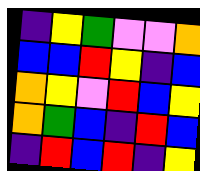[["indigo", "yellow", "green", "violet", "violet", "orange"], ["blue", "blue", "red", "yellow", "indigo", "blue"], ["orange", "yellow", "violet", "red", "blue", "yellow"], ["orange", "green", "blue", "indigo", "red", "blue"], ["indigo", "red", "blue", "red", "indigo", "yellow"]]